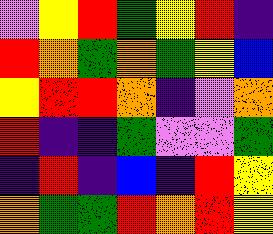[["violet", "yellow", "red", "green", "yellow", "red", "indigo"], ["red", "orange", "green", "orange", "green", "yellow", "blue"], ["yellow", "red", "red", "orange", "indigo", "violet", "orange"], ["red", "indigo", "indigo", "green", "violet", "violet", "green"], ["indigo", "red", "indigo", "blue", "indigo", "red", "yellow"], ["orange", "green", "green", "red", "orange", "red", "yellow"]]